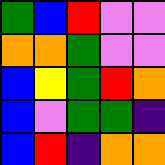[["green", "blue", "red", "violet", "violet"], ["orange", "orange", "green", "violet", "violet"], ["blue", "yellow", "green", "red", "orange"], ["blue", "violet", "green", "green", "indigo"], ["blue", "red", "indigo", "orange", "orange"]]